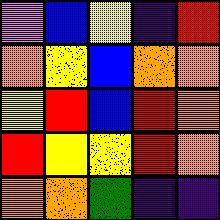[["violet", "blue", "yellow", "indigo", "red"], ["orange", "yellow", "blue", "orange", "orange"], ["yellow", "red", "blue", "red", "orange"], ["red", "yellow", "yellow", "red", "orange"], ["orange", "orange", "green", "indigo", "indigo"]]